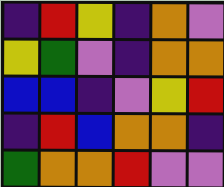[["indigo", "red", "yellow", "indigo", "orange", "violet"], ["yellow", "green", "violet", "indigo", "orange", "orange"], ["blue", "blue", "indigo", "violet", "yellow", "red"], ["indigo", "red", "blue", "orange", "orange", "indigo"], ["green", "orange", "orange", "red", "violet", "violet"]]